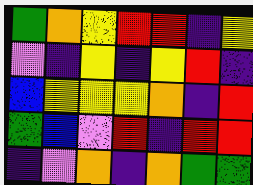[["green", "orange", "yellow", "red", "red", "indigo", "yellow"], ["violet", "indigo", "yellow", "indigo", "yellow", "red", "indigo"], ["blue", "yellow", "yellow", "yellow", "orange", "indigo", "red"], ["green", "blue", "violet", "red", "indigo", "red", "red"], ["indigo", "violet", "orange", "indigo", "orange", "green", "green"]]